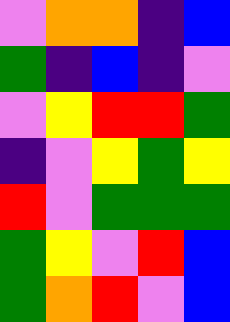[["violet", "orange", "orange", "indigo", "blue"], ["green", "indigo", "blue", "indigo", "violet"], ["violet", "yellow", "red", "red", "green"], ["indigo", "violet", "yellow", "green", "yellow"], ["red", "violet", "green", "green", "green"], ["green", "yellow", "violet", "red", "blue"], ["green", "orange", "red", "violet", "blue"]]